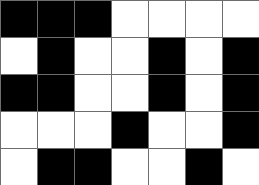[["black", "black", "black", "white", "white", "white", "white"], ["white", "black", "white", "white", "black", "white", "black"], ["black", "black", "white", "white", "black", "white", "black"], ["white", "white", "white", "black", "white", "white", "black"], ["white", "black", "black", "white", "white", "black", "white"]]